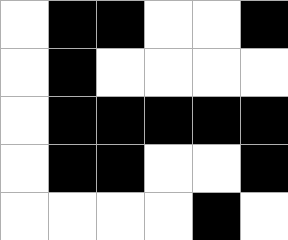[["white", "black", "black", "white", "white", "black"], ["white", "black", "white", "white", "white", "white"], ["white", "black", "black", "black", "black", "black"], ["white", "black", "black", "white", "white", "black"], ["white", "white", "white", "white", "black", "white"]]